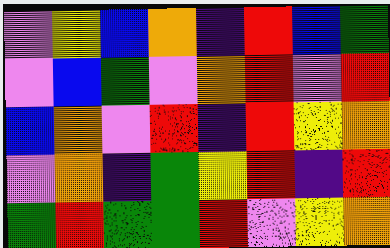[["violet", "yellow", "blue", "orange", "indigo", "red", "blue", "green"], ["violet", "blue", "green", "violet", "orange", "red", "violet", "red"], ["blue", "orange", "violet", "red", "indigo", "red", "yellow", "orange"], ["violet", "orange", "indigo", "green", "yellow", "red", "indigo", "red"], ["green", "red", "green", "green", "red", "violet", "yellow", "orange"]]